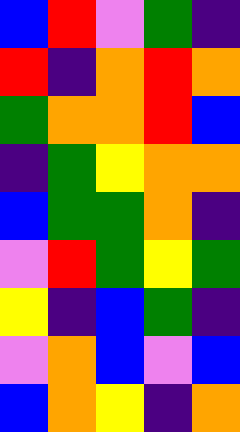[["blue", "red", "violet", "green", "indigo"], ["red", "indigo", "orange", "red", "orange"], ["green", "orange", "orange", "red", "blue"], ["indigo", "green", "yellow", "orange", "orange"], ["blue", "green", "green", "orange", "indigo"], ["violet", "red", "green", "yellow", "green"], ["yellow", "indigo", "blue", "green", "indigo"], ["violet", "orange", "blue", "violet", "blue"], ["blue", "orange", "yellow", "indigo", "orange"]]